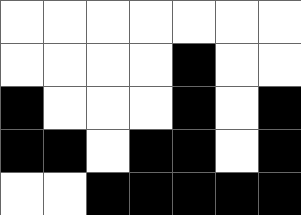[["white", "white", "white", "white", "white", "white", "white"], ["white", "white", "white", "white", "black", "white", "white"], ["black", "white", "white", "white", "black", "white", "black"], ["black", "black", "white", "black", "black", "white", "black"], ["white", "white", "black", "black", "black", "black", "black"]]